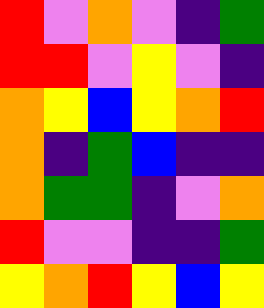[["red", "violet", "orange", "violet", "indigo", "green"], ["red", "red", "violet", "yellow", "violet", "indigo"], ["orange", "yellow", "blue", "yellow", "orange", "red"], ["orange", "indigo", "green", "blue", "indigo", "indigo"], ["orange", "green", "green", "indigo", "violet", "orange"], ["red", "violet", "violet", "indigo", "indigo", "green"], ["yellow", "orange", "red", "yellow", "blue", "yellow"]]